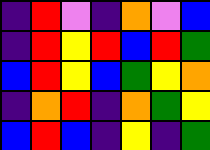[["indigo", "red", "violet", "indigo", "orange", "violet", "blue"], ["indigo", "red", "yellow", "red", "blue", "red", "green"], ["blue", "red", "yellow", "blue", "green", "yellow", "orange"], ["indigo", "orange", "red", "indigo", "orange", "green", "yellow"], ["blue", "red", "blue", "indigo", "yellow", "indigo", "green"]]